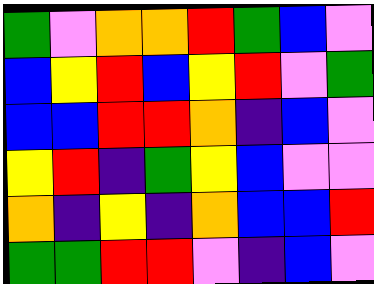[["green", "violet", "orange", "orange", "red", "green", "blue", "violet"], ["blue", "yellow", "red", "blue", "yellow", "red", "violet", "green"], ["blue", "blue", "red", "red", "orange", "indigo", "blue", "violet"], ["yellow", "red", "indigo", "green", "yellow", "blue", "violet", "violet"], ["orange", "indigo", "yellow", "indigo", "orange", "blue", "blue", "red"], ["green", "green", "red", "red", "violet", "indigo", "blue", "violet"]]